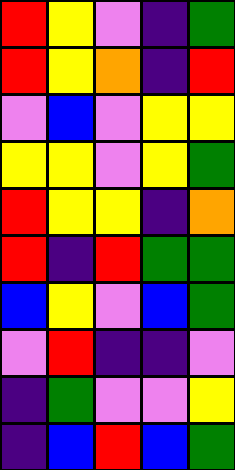[["red", "yellow", "violet", "indigo", "green"], ["red", "yellow", "orange", "indigo", "red"], ["violet", "blue", "violet", "yellow", "yellow"], ["yellow", "yellow", "violet", "yellow", "green"], ["red", "yellow", "yellow", "indigo", "orange"], ["red", "indigo", "red", "green", "green"], ["blue", "yellow", "violet", "blue", "green"], ["violet", "red", "indigo", "indigo", "violet"], ["indigo", "green", "violet", "violet", "yellow"], ["indigo", "blue", "red", "blue", "green"]]